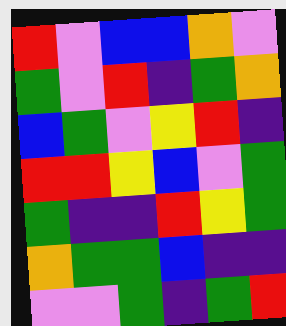[["red", "violet", "blue", "blue", "orange", "violet"], ["green", "violet", "red", "indigo", "green", "orange"], ["blue", "green", "violet", "yellow", "red", "indigo"], ["red", "red", "yellow", "blue", "violet", "green"], ["green", "indigo", "indigo", "red", "yellow", "green"], ["orange", "green", "green", "blue", "indigo", "indigo"], ["violet", "violet", "green", "indigo", "green", "red"]]